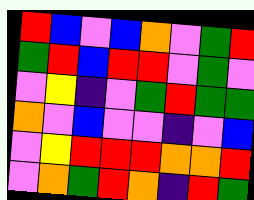[["red", "blue", "violet", "blue", "orange", "violet", "green", "red"], ["green", "red", "blue", "red", "red", "violet", "green", "violet"], ["violet", "yellow", "indigo", "violet", "green", "red", "green", "green"], ["orange", "violet", "blue", "violet", "violet", "indigo", "violet", "blue"], ["violet", "yellow", "red", "red", "red", "orange", "orange", "red"], ["violet", "orange", "green", "red", "orange", "indigo", "red", "green"]]